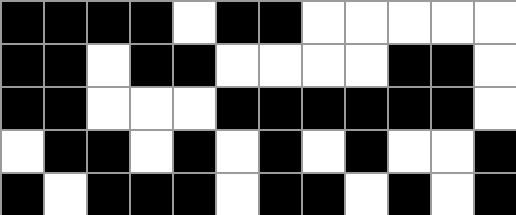[["black", "black", "black", "black", "white", "black", "black", "white", "white", "white", "white", "white"], ["black", "black", "white", "black", "black", "white", "white", "white", "white", "black", "black", "white"], ["black", "black", "white", "white", "white", "black", "black", "black", "black", "black", "black", "white"], ["white", "black", "black", "white", "black", "white", "black", "white", "black", "white", "white", "black"], ["black", "white", "black", "black", "black", "white", "black", "black", "white", "black", "white", "black"]]